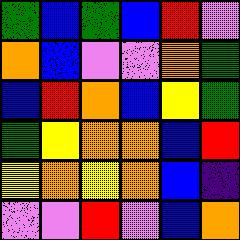[["green", "blue", "green", "blue", "red", "violet"], ["orange", "blue", "violet", "violet", "orange", "green"], ["blue", "red", "orange", "blue", "yellow", "green"], ["green", "yellow", "orange", "orange", "blue", "red"], ["yellow", "orange", "yellow", "orange", "blue", "indigo"], ["violet", "violet", "red", "violet", "blue", "orange"]]